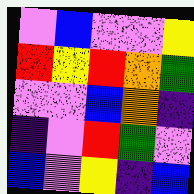[["violet", "blue", "violet", "violet", "yellow"], ["red", "yellow", "red", "orange", "green"], ["violet", "violet", "blue", "orange", "indigo"], ["indigo", "violet", "red", "green", "violet"], ["blue", "violet", "yellow", "indigo", "blue"]]